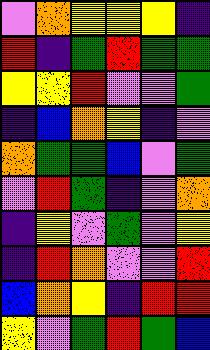[["violet", "orange", "yellow", "yellow", "yellow", "indigo"], ["red", "indigo", "green", "red", "green", "green"], ["yellow", "yellow", "red", "violet", "violet", "green"], ["indigo", "blue", "orange", "yellow", "indigo", "violet"], ["orange", "green", "green", "blue", "violet", "green"], ["violet", "red", "green", "indigo", "violet", "orange"], ["indigo", "yellow", "violet", "green", "violet", "yellow"], ["indigo", "red", "orange", "violet", "violet", "red"], ["blue", "orange", "yellow", "indigo", "red", "red"], ["yellow", "violet", "green", "red", "green", "blue"]]